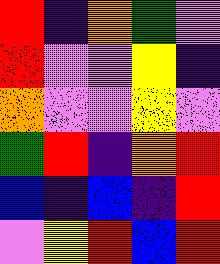[["red", "indigo", "orange", "green", "violet"], ["red", "violet", "violet", "yellow", "indigo"], ["orange", "violet", "violet", "yellow", "violet"], ["green", "red", "indigo", "orange", "red"], ["blue", "indigo", "blue", "indigo", "red"], ["violet", "yellow", "red", "blue", "red"]]